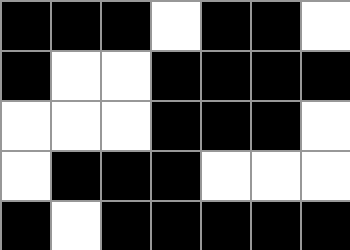[["black", "black", "black", "white", "black", "black", "white"], ["black", "white", "white", "black", "black", "black", "black"], ["white", "white", "white", "black", "black", "black", "white"], ["white", "black", "black", "black", "white", "white", "white"], ["black", "white", "black", "black", "black", "black", "black"]]